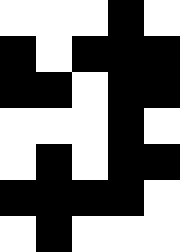[["white", "white", "white", "black", "white"], ["black", "white", "black", "black", "black"], ["black", "black", "white", "black", "black"], ["white", "white", "white", "black", "white"], ["white", "black", "white", "black", "black"], ["black", "black", "black", "black", "white"], ["white", "black", "white", "white", "white"]]